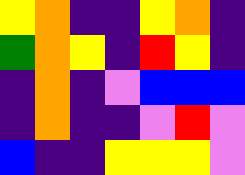[["yellow", "orange", "indigo", "indigo", "yellow", "orange", "indigo"], ["green", "orange", "yellow", "indigo", "red", "yellow", "indigo"], ["indigo", "orange", "indigo", "violet", "blue", "blue", "blue"], ["indigo", "orange", "indigo", "indigo", "violet", "red", "violet"], ["blue", "indigo", "indigo", "yellow", "yellow", "yellow", "violet"]]